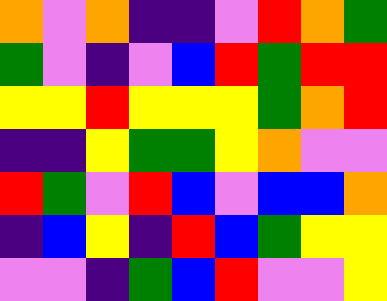[["orange", "violet", "orange", "indigo", "indigo", "violet", "red", "orange", "green"], ["green", "violet", "indigo", "violet", "blue", "red", "green", "red", "red"], ["yellow", "yellow", "red", "yellow", "yellow", "yellow", "green", "orange", "red"], ["indigo", "indigo", "yellow", "green", "green", "yellow", "orange", "violet", "violet"], ["red", "green", "violet", "red", "blue", "violet", "blue", "blue", "orange"], ["indigo", "blue", "yellow", "indigo", "red", "blue", "green", "yellow", "yellow"], ["violet", "violet", "indigo", "green", "blue", "red", "violet", "violet", "yellow"]]